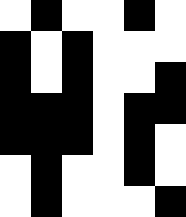[["white", "black", "white", "white", "black", "white"], ["black", "white", "black", "white", "white", "white"], ["black", "white", "black", "white", "white", "black"], ["black", "black", "black", "white", "black", "black"], ["black", "black", "black", "white", "black", "white"], ["white", "black", "white", "white", "black", "white"], ["white", "black", "white", "white", "white", "black"]]